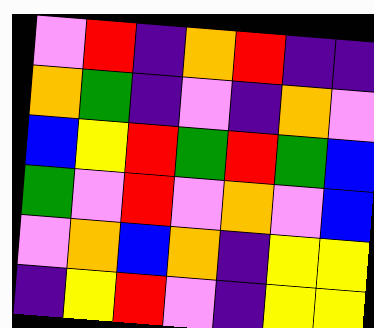[["violet", "red", "indigo", "orange", "red", "indigo", "indigo"], ["orange", "green", "indigo", "violet", "indigo", "orange", "violet"], ["blue", "yellow", "red", "green", "red", "green", "blue"], ["green", "violet", "red", "violet", "orange", "violet", "blue"], ["violet", "orange", "blue", "orange", "indigo", "yellow", "yellow"], ["indigo", "yellow", "red", "violet", "indigo", "yellow", "yellow"]]